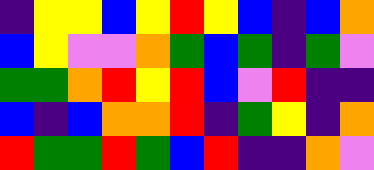[["indigo", "yellow", "yellow", "blue", "yellow", "red", "yellow", "blue", "indigo", "blue", "orange"], ["blue", "yellow", "violet", "violet", "orange", "green", "blue", "green", "indigo", "green", "violet"], ["green", "green", "orange", "red", "yellow", "red", "blue", "violet", "red", "indigo", "indigo"], ["blue", "indigo", "blue", "orange", "orange", "red", "indigo", "green", "yellow", "indigo", "orange"], ["red", "green", "green", "red", "green", "blue", "red", "indigo", "indigo", "orange", "violet"]]